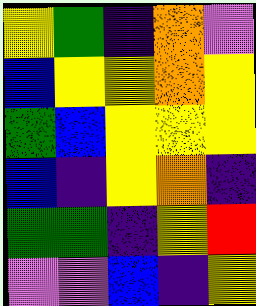[["yellow", "green", "indigo", "orange", "violet"], ["blue", "yellow", "yellow", "orange", "yellow"], ["green", "blue", "yellow", "yellow", "yellow"], ["blue", "indigo", "yellow", "orange", "indigo"], ["green", "green", "indigo", "yellow", "red"], ["violet", "violet", "blue", "indigo", "yellow"]]